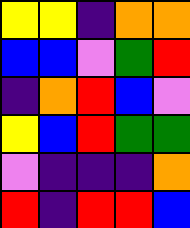[["yellow", "yellow", "indigo", "orange", "orange"], ["blue", "blue", "violet", "green", "red"], ["indigo", "orange", "red", "blue", "violet"], ["yellow", "blue", "red", "green", "green"], ["violet", "indigo", "indigo", "indigo", "orange"], ["red", "indigo", "red", "red", "blue"]]